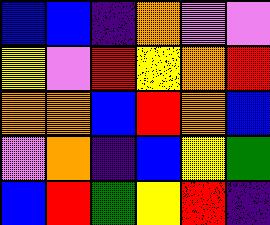[["blue", "blue", "indigo", "orange", "violet", "violet"], ["yellow", "violet", "red", "yellow", "orange", "red"], ["orange", "orange", "blue", "red", "orange", "blue"], ["violet", "orange", "indigo", "blue", "yellow", "green"], ["blue", "red", "green", "yellow", "red", "indigo"]]